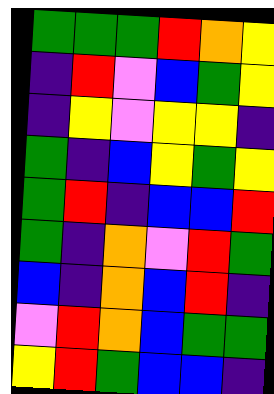[["green", "green", "green", "red", "orange", "yellow"], ["indigo", "red", "violet", "blue", "green", "yellow"], ["indigo", "yellow", "violet", "yellow", "yellow", "indigo"], ["green", "indigo", "blue", "yellow", "green", "yellow"], ["green", "red", "indigo", "blue", "blue", "red"], ["green", "indigo", "orange", "violet", "red", "green"], ["blue", "indigo", "orange", "blue", "red", "indigo"], ["violet", "red", "orange", "blue", "green", "green"], ["yellow", "red", "green", "blue", "blue", "indigo"]]